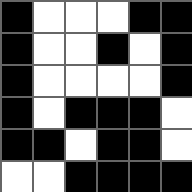[["black", "white", "white", "white", "black", "black"], ["black", "white", "white", "black", "white", "black"], ["black", "white", "white", "white", "white", "black"], ["black", "white", "black", "black", "black", "white"], ["black", "black", "white", "black", "black", "white"], ["white", "white", "black", "black", "black", "black"]]